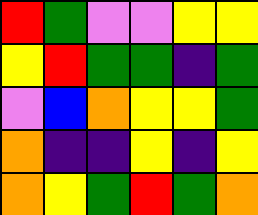[["red", "green", "violet", "violet", "yellow", "yellow"], ["yellow", "red", "green", "green", "indigo", "green"], ["violet", "blue", "orange", "yellow", "yellow", "green"], ["orange", "indigo", "indigo", "yellow", "indigo", "yellow"], ["orange", "yellow", "green", "red", "green", "orange"]]